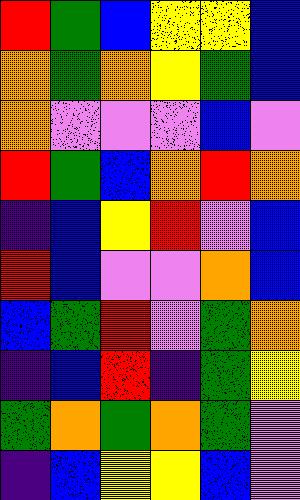[["red", "green", "blue", "yellow", "yellow", "blue"], ["orange", "green", "orange", "yellow", "green", "blue"], ["orange", "violet", "violet", "violet", "blue", "violet"], ["red", "green", "blue", "orange", "red", "orange"], ["indigo", "blue", "yellow", "red", "violet", "blue"], ["red", "blue", "violet", "violet", "orange", "blue"], ["blue", "green", "red", "violet", "green", "orange"], ["indigo", "blue", "red", "indigo", "green", "yellow"], ["green", "orange", "green", "orange", "green", "violet"], ["indigo", "blue", "yellow", "yellow", "blue", "violet"]]